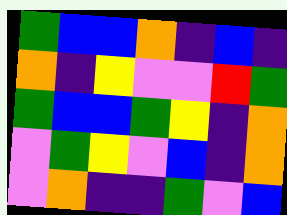[["green", "blue", "blue", "orange", "indigo", "blue", "indigo"], ["orange", "indigo", "yellow", "violet", "violet", "red", "green"], ["green", "blue", "blue", "green", "yellow", "indigo", "orange"], ["violet", "green", "yellow", "violet", "blue", "indigo", "orange"], ["violet", "orange", "indigo", "indigo", "green", "violet", "blue"]]